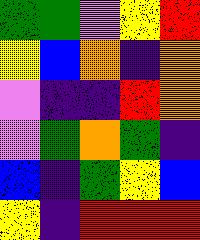[["green", "green", "violet", "yellow", "red"], ["yellow", "blue", "orange", "indigo", "orange"], ["violet", "indigo", "indigo", "red", "orange"], ["violet", "green", "orange", "green", "indigo"], ["blue", "indigo", "green", "yellow", "blue"], ["yellow", "indigo", "red", "red", "red"]]